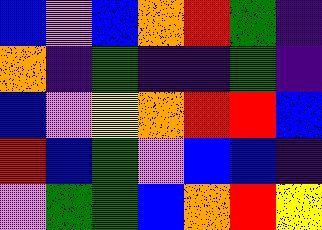[["blue", "violet", "blue", "orange", "red", "green", "indigo"], ["orange", "indigo", "green", "indigo", "indigo", "green", "indigo"], ["blue", "violet", "yellow", "orange", "red", "red", "blue"], ["red", "blue", "green", "violet", "blue", "blue", "indigo"], ["violet", "green", "green", "blue", "orange", "red", "yellow"]]